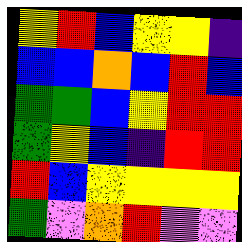[["yellow", "red", "blue", "yellow", "yellow", "indigo"], ["blue", "blue", "orange", "blue", "red", "blue"], ["green", "green", "blue", "yellow", "red", "red"], ["green", "yellow", "blue", "indigo", "red", "red"], ["red", "blue", "yellow", "yellow", "yellow", "yellow"], ["green", "violet", "orange", "red", "violet", "violet"]]